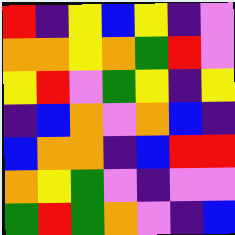[["red", "indigo", "yellow", "blue", "yellow", "indigo", "violet"], ["orange", "orange", "yellow", "orange", "green", "red", "violet"], ["yellow", "red", "violet", "green", "yellow", "indigo", "yellow"], ["indigo", "blue", "orange", "violet", "orange", "blue", "indigo"], ["blue", "orange", "orange", "indigo", "blue", "red", "red"], ["orange", "yellow", "green", "violet", "indigo", "violet", "violet"], ["green", "red", "green", "orange", "violet", "indigo", "blue"]]